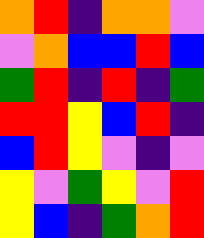[["orange", "red", "indigo", "orange", "orange", "violet"], ["violet", "orange", "blue", "blue", "red", "blue"], ["green", "red", "indigo", "red", "indigo", "green"], ["red", "red", "yellow", "blue", "red", "indigo"], ["blue", "red", "yellow", "violet", "indigo", "violet"], ["yellow", "violet", "green", "yellow", "violet", "red"], ["yellow", "blue", "indigo", "green", "orange", "red"]]